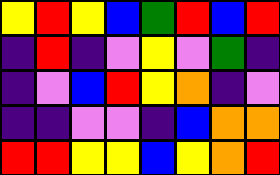[["yellow", "red", "yellow", "blue", "green", "red", "blue", "red"], ["indigo", "red", "indigo", "violet", "yellow", "violet", "green", "indigo"], ["indigo", "violet", "blue", "red", "yellow", "orange", "indigo", "violet"], ["indigo", "indigo", "violet", "violet", "indigo", "blue", "orange", "orange"], ["red", "red", "yellow", "yellow", "blue", "yellow", "orange", "red"]]